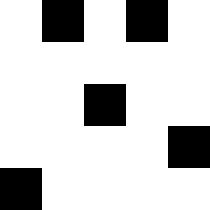[["white", "black", "white", "black", "white"], ["white", "white", "white", "white", "white"], ["white", "white", "black", "white", "white"], ["white", "white", "white", "white", "black"], ["black", "white", "white", "white", "white"]]